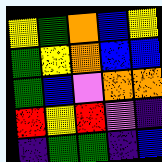[["yellow", "green", "orange", "blue", "yellow"], ["green", "yellow", "orange", "blue", "blue"], ["green", "blue", "violet", "orange", "orange"], ["red", "yellow", "red", "violet", "indigo"], ["indigo", "green", "green", "indigo", "blue"]]